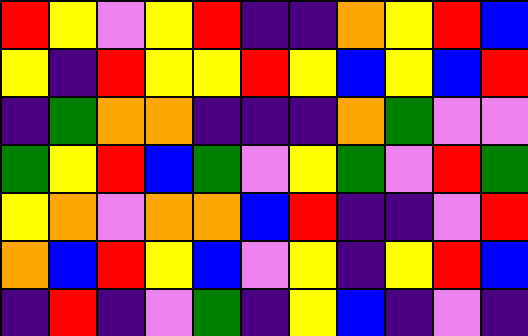[["red", "yellow", "violet", "yellow", "red", "indigo", "indigo", "orange", "yellow", "red", "blue"], ["yellow", "indigo", "red", "yellow", "yellow", "red", "yellow", "blue", "yellow", "blue", "red"], ["indigo", "green", "orange", "orange", "indigo", "indigo", "indigo", "orange", "green", "violet", "violet"], ["green", "yellow", "red", "blue", "green", "violet", "yellow", "green", "violet", "red", "green"], ["yellow", "orange", "violet", "orange", "orange", "blue", "red", "indigo", "indigo", "violet", "red"], ["orange", "blue", "red", "yellow", "blue", "violet", "yellow", "indigo", "yellow", "red", "blue"], ["indigo", "red", "indigo", "violet", "green", "indigo", "yellow", "blue", "indigo", "violet", "indigo"]]